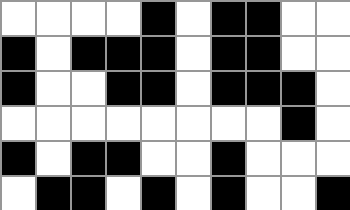[["white", "white", "white", "white", "black", "white", "black", "black", "white", "white"], ["black", "white", "black", "black", "black", "white", "black", "black", "white", "white"], ["black", "white", "white", "black", "black", "white", "black", "black", "black", "white"], ["white", "white", "white", "white", "white", "white", "white", "white", "black", "white"], ["black", "white", "black", "black", "white", "white", "black", "white", "white", "white"], ["white", "black", "black", "white", "black", "white", "black", "white", "white", "black"]]